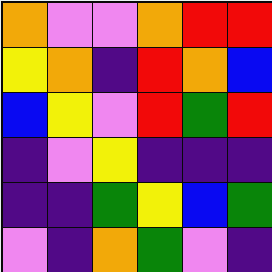[["orange", "violet", "violet", "orange", "red", "red"], ["yellow", "orange", "indigo", "red", "orange", "blue"], ["blue", "yellow", "violet", "red", "green", "red"], ["indigo", "violet", "yellow", "indigo", "indigo", "indigo"], ["indigo", "indigo", "green", "yellow", "blue", "green"], ["violet", "indigo", "orange", "green", "violet", "indigo"]]